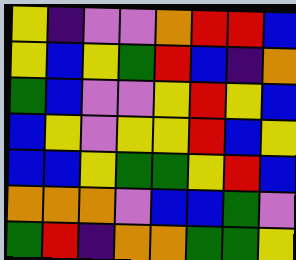[["yellow", "indigo", "violet", "violet", "orange", "red", "red", "blue"], ["yellow", "blue", "yellow", "green", "red", "blue", "indigo", "orange"], ["green", "blue", "violet", "violet", "yellow", "red", "yellow", "blue"], ["blue", "yellow", "violet", "yellow", "yellow", "red", "blue", "yellow"], ["blue", "blue", "yellow", "green", "green", "yellow", "red", "blue"], ["orange", "orange", "orange", "violet", "blue", "blue", "green", "violet"], ["green", "red", "indigo", "orange", "orange", "green", "green", "yellow"]]